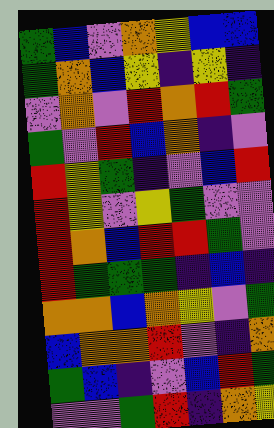[["green", "blue", "violet", "orange", "yellow", "blue", "blue"], ["green", "orange", "blue", "yellow", "indigo", "yellow", "indigo"], ["violet", "orange", "violet", "red", "orange", "red", "green"], ["green", "violet", "red", "blue", "orange", "indigo", "violet"], ["red", "yellow", "green", "indigo", "violet", "blue", "red"], ["red", "yellow", "violet", "yellow", "green", "violet", "violet"], ["red", "orange", "blue", "red", "red", "green", "violet"], ["red", "green", "green", "green", "indigo", "blue", "indigo"], ["orange", "orange", "blue", "orange", "yellow", "violet", "green"], ["blue", "orange", "orange", "red", "violet", "indigo", "orange"], ["green", "blue", "indigo", "violet", "blue", "red", "green"], ["violet", "violet", "green", "red", "indigo", "orange", "yellow"]]